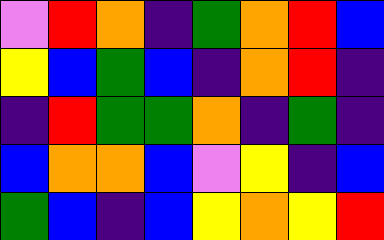[["violet", "red", "orange", "indigo", "green", "orange", "red", "blue"], ["yellow", "blue", "green", "blue", "indigo", "orange", "red", "indigo"], ["indigo", "red", "green", "green", "orange", "indigo", "green", "indigo"], ["blue", "orange", "orange", "blue", "violet", "yellow", "indigo", "blue"], ["green", "blue", "indigo", "blue", "yellow", "orange", "yellow", "red"]]